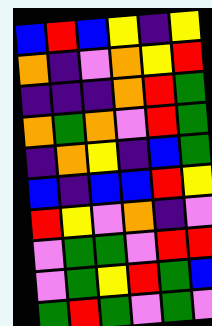[["blue", "red", "blue", "yellow", "indigo", "yellow"], ["orange", "indigo", "violet", "orange", "yellow", "red"], ["indigo", "indigo", "indigo", "orange", "red", "green"], ["orange", "green", "orange", "violet", "red", "green"], ["indigo", "orange", "yellow", "indigo", "blue", "green"], ["blue", "indigo", "blue", "blue", "red", "yellow"], ["red", "yellow", "violet", "orange", "indigo", "violet"], ["violet", "green", "green", "violet", "red", "red"], ["violet", "green", "yellow", "red", "green", "blue"], ["green", "red", "green", "violet", "green", "violet"]]